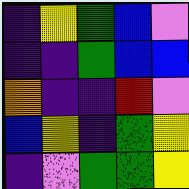[["indigo", "yellow", "green", "blue", "violet"], ["indigo", "indigo", "green", "blue", "blue"], ["orange", "indigo", "indigo", "red", "violet"], ["blue", "yellow", "indigo", "green", "yellow"], ["indigo", "violet", "green", "green", "yellow"]]